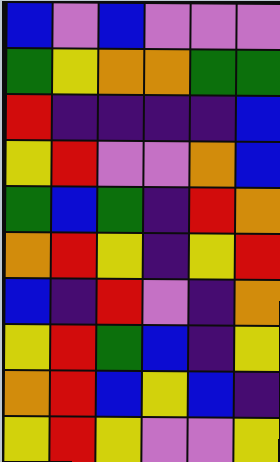[["blue", "violet", "blue", "violet", "violet", "violet"], ["green", "yellow", "orange", "orange", "green", "green"], ["red", "indigo", "indigo", "indigo", "indigo", "blue"], ["yellow", "red", "violet", "violet", "orange", "blue"], ["green", "blue", "green", "indigo", "red", "orange"], ["orange", "red", "yellow", "indigo", "yellow", "red"], ["blue", "indigo", "red", "violet", "indigo", "orange"], ["yellow", "red", "green", "blue", "indigo", "yellow"], ["orange", "red", "blue", "yellow", "blue", "indigo"], ["yellow", "red", "yellow", "violet", "violet", "yellow"]]